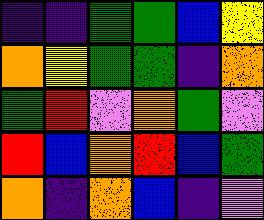[["indigo", "indigo", "green", "green", "blue", "yellow"], ["orange", "yellow", "green", "green", "indigo", "orange"], ["green", "red", "violet", "orange", "green", "violet"], ["red", "blue", "orange", "red", "blue", "green"], ["orange", "indigo", "orange", "blue", "indigo", "violet"]]